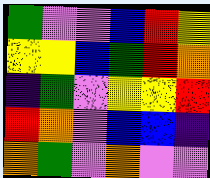[["green", "violet", "violet", "blue", "red", "yellow"], ["yellow", "yellow", "blue", "green", "red", "orange"], ["indigo", "green", "violet", "yellow", "yellow", "red"], ["red", "orange", "violet", "blue", "blue", "indigo"], ["orange", "green", "violet", "orange", "violet", "violet"]]